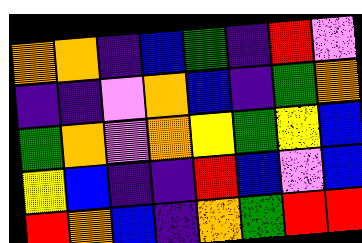[["orange", "orange", "indigo", "blue", "green", "indigo", "red", "violet"], ["indigo", "indigo", "violet", "orange", "blue", "indigo", "green", "orange"], ["green", "orange", "violet", "orange", "yellow", "green", "yellow", "blue"], ["yellow", "blue", "indigo", "indigo", "red", "blue", "violet", "blue"], ["red", "orange", "blue", "indigo", "orange", "green", "red", "red"]]